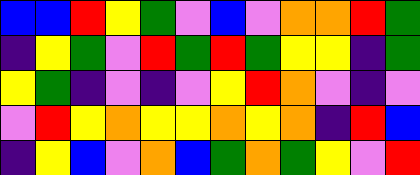[["blue", "blue", "red", "yellow", "green", "violet", "blue", "violet", "orange", "orange", "red", "green"], ["indigo", "yellow", "green", "violet", "red", "green", "red", "green", "yellow", "yellow", "indigo", "green"], ["yellow", "green", "indigo", "violet", "indigo", "violet", "yellow", "red", "orange", "violet", "indigo", "violet"], ["violet", "red", "yellow", "orange", "yellow", "yellow", "orange", "yellow", "orange", "indigo", "red", "blue"], ["indigo", "yellow", "blue", "violet", "orange", "blue", "green", "orange", "green", "yellow", "violet", "red"]]